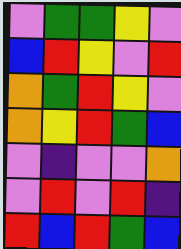[["violet", "green", "green", "yellow", "violet"], ["blue", "red", "yellow", "violet", "red"], ["orange", "green", "red", "yellow", "violet"], ["orange", "yellow", "red", "green", "blue"], ["violet", "indigo", "violet", "violet", "orange"], ["violet", "red", "violet", "red", "indigo"], ["red", "blue", "red", "green", "blue"]]